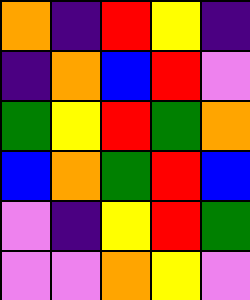[["orange", "indigo", "red", "yellow", "indigo"], ["indigo", "orange", "blue", "red", "violet"], ["green", "yellow", "red", "green", "orange"], ["blue", "orange", "green", "red", "blue"], ["violet", "indigo", "yellow", "red", "green"], ["violet", "violet", "orange", "yellow", "violet"]]